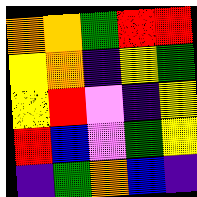[["orange", "orange", "green", "red", "red"], ["yellow", "orange", "indigo", "yellow", "green"], ["yellow", "red", "violet", "indigo", "yellow"], ["red", "blue", "violet", "green", "yellow"], ["indigo", "green", "orange", "blue", "indigo"]]